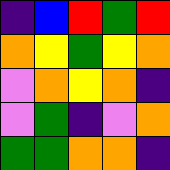[["indigo", "blue", "red", "green", "red"], ["orange", "yellow", "green", "yellow", "orange"], ["violet", "orange", "yellow", "orange", "indigo"], ["violet", "green", "indigo", "violet", "orange"], ["green", "green", "orange", "orange", "indigo"]]